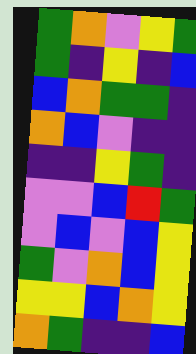[["green", "orange", "violet", "yellow", "green"], ["green", "indigo", "yellow", "indigo", "blue"], ["blue", "orange", "green", "green", "indigo"], ["orange", "blue", "violet", "indigo", "indigo"], ["indigo", "indigo", "yellow", "green", "indigo"], ["violet", "violet", "blue", "red", "green"], ["violet", "blue", "violet", "blue", "yellow"], ["green", "violet", "orange", "blue", "yellow"], ["yellow", "yellow", "blue", "orange", "yellow"], ["orange", "green", "indigo", "indigo", "blue"]]